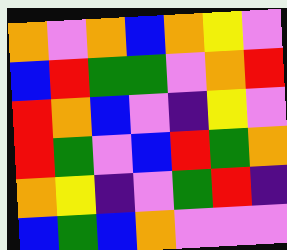[["orange", "violet", "orange", "blue", "orange", "yellow", "violet"], ["blue", "red", "green", "green", "violet", "orange", "red"], ["red", "orange", "blue", "violet", "indigo", "yellow", "violet"], ["red", "green", "violet", "blue", "red", "green", "orange"], ["orange", "yellow", "indigo", "violet", "green", "red", "indigo"], ["blue", "green", "blue", "orange", "violet", "violet", "violet"]]